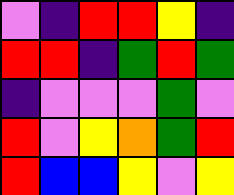[["violet", "indigo", "red", "red", "yellow", "indigo"], ["red", "red", "indigo", "green", "red", "green"], ["indigo", "violet", "violet", "violet", "green", "violet"], ["red", "violet", "yellow", "orange", "green", "red"], ["red", "blue", "blue", "yellow", "violet", "yellow"]]